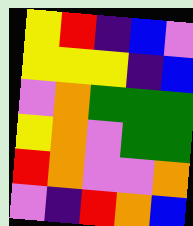[["yellow", "red", "indigo", "blue", "violet"], ["yellow", "yellow", "yellow", "indigo", "blue"], ["violet", "orange", "green", "green", "green"], ["yellow", "orange", "violet", "green", "green"], ["red", "orange", "violet", "violet", "orange"], ["violet", "indigo", "red", "orange", "blue"]]